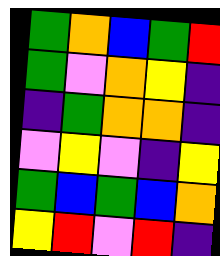[["green", "orange", "blue", "green", "red"], ["green", "violet", "orange", "yellow", "indigo"], ["indigo", "green", "orange", "orange", "indigo"], ["violet", "yellow", "violet", "indigo", "yellow"], ["green", "blue", "green", "blue", "orange"], ["yellow", "red", "violet", "red", "indigo"]]